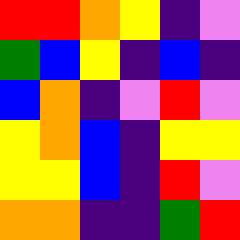[["red", "red", "orange", "yellow", "indigo", "violet"], ["green", "blue", "yellow", "indigo", "blue", "indigo"], ["blue", "orange", "indigo", "violet", "red", "violet"], ["yellow", "orange", "blue", "indigo", "yellow", "yellow"], ["yellow", "yellow", "blue", "indigo", "red", "violet"], ["orange", "orange", "indigo", "indigo", "green", "red"]]